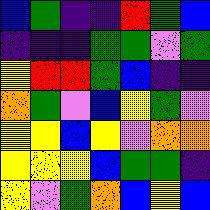[["blue", "green", "indigo", "indigo", "red", "green", "blue"], ["indigo", "indigo", "indigo", "green", "green", "violet", "green"], ["yellow", "red", "red", "green", "blue", "indigo", "indigo"], ["orange", "green", "violet", "blue", "yellow", "green", "violet"], ["yellow", "yellow", "blue", "yellow", "violet", "orange", "orange"], ["yellow", "yellow", "yellow", "blue", "green", "green", "indigo"], ["yellow", "violet", "green", "orange", "blue", "yellow", "blue"]]